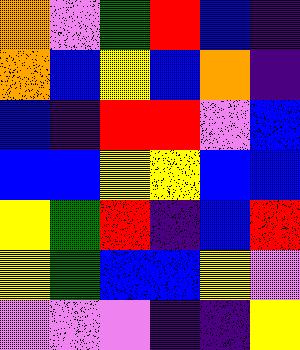[["orange", "violet", "green", "red", "blue", "indigo"], ["orange", "blue", "yellow", "blue", "orange", "indigo"], ["blue", "indigo", "red", "red", "violet", "blue"], ["blue", "blue", "yellow", "yellow", "blue", "blue"], ["yellow", "green", "red", "indigo", "blue", "red"], ["yellow", "green", "blue", "blue", "yellow", "violet"], ["violet", "violet", "violet", "indigo", "indigo", "yellow"]]